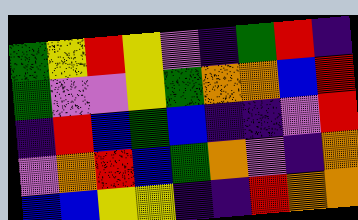[["green", "yellow", "red", "yellow", "violet", "indigo", "green", "red", "indigo"], ["green", "violet", "violet", "yellow", "green", "orange", "orange", "blue", "red"], ["indigo", "red", "blue", "green", "blue", "indigo", "indigo", "violet", "red"], ["violet", "orange", "red", "blue", "green", "orange", "violet", "indigo", "orange"], ["blue", "blue", "yellow", "yellow", "indigo", "indigo", "red", "orange", "orange"]]